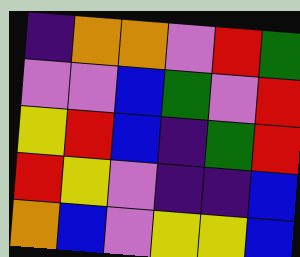[["indigo", "orange", "orange", "violet", "red", "green"], ["violet", "violet", "blue", "green", "violet", "red"], ["yellow", "red", "blue", "indigo", "green", "red"], ["red", "yellow", "violet", "indigo", "indigo", "blue"], ["orange", "blue", "violet", "yellow", "yellow", "blue"]]